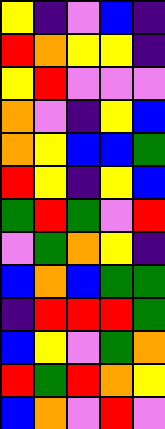[["yellow", "indigo", "violet", "blue", "indigo"], ["red", "orange", "yellow", "yellow", "indigo"], ["yellow", "red", "violet", "violet", "violet"], ["orange", "violet", "indigo", "yellow", "blue"], ["orange", "yellow", "blue", "blue", "green"], ["red", "yellow", "indigo", "yellow", "blue"], ["green", "red", "green", "violet", "red"], ["violet", "green", "orange", "yellow", "indigo"], ["blue", "orange", "blue", "green", "green"], ["indigo", "red", "red", "red", "green"], ["blue", "yellow", "violet", "green", "orange"], ["red", "green", "red", "orange", "yellow"], ["blue", "orange", "violet", "red", "violet"]]